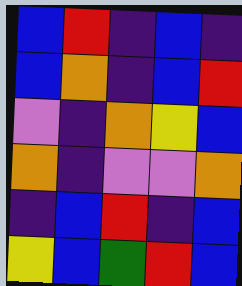[["blue", "red", "indigo", "blue", "indigo"], ["blue", "orange", "indigo", "blue", "red"], ["violet", "indigo", "orange", "yellow", "blue"], ["orange", "indigo", "violet", "violet", "orange"], ["indigo", "blue", "red", "indigo", "blue"], ["yellow", "blue", "green", "red", "blue"]]